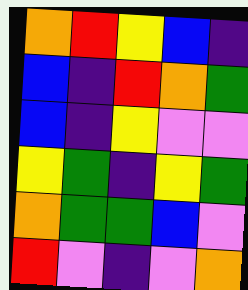[["orange", "red", "yellow", "blue", "indigo"], ["blue", "indigo", "red", "orange", "green"], ["blue", "indigo", "yellow", "violet", "violet"], ["yellow", "green", "indigo", "yellow", "green"], ["orange", "green", "green", "blue", "violet"], ["red", "violet", "indigo", "violet", "orange"]]